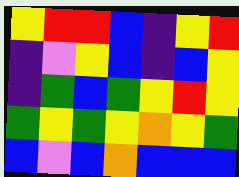[["yellow", "red", "red", "blue", "indigo", "yellow", "red"], ["indigo", "violet", "yellow", "blue", "indigo", "blue", "yellow"], ["indigo", "green", "blue", "green", "yellow", "red", "yellow"], ["green", "yellow", "green", "yellow", "orange", "yellow", "green"], ["blue", "violet", "blue", "orange", "blue", "blue", "blue"]]